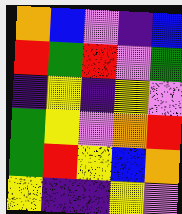[["orange", "blue", "violet", "indigo", "blue"], ["red", "green", "red", "violet", "green"], ["indigo", "yellow", "indigo", "yellow", "violet"], ["green", "yellow", "violet", "orange", "red"], ["green", "red", "yellow", "blue", "orange"], ["yellow", "indigo", "indigo", "yellow", "violet"]]